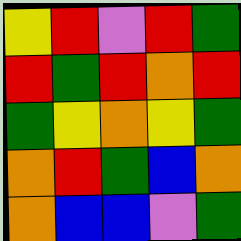[["yellow", "red", "violet", "red", "green"], ["red", "green", "red", "orange", "red"], ["green", "yellow", "orange", "yellow", "green"], ["orange", "red", "green", "blue", "orange"], ["orange", "blue", "blue", "violet", "green"]]